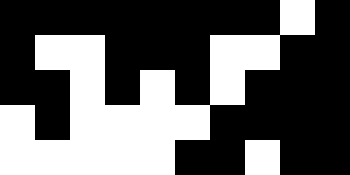[["black", "black", "black", "black", "black", "black", "black", "black", "white", "black"], ["black", "white", "white", "black", "black", "black", "white", "white", "black", "black"], ["black", "black", "white", "black", "white", "black", "white", "black", "black", "black"], ["white", "black", "white", "white", "white", "white", "black", "black", "black", "black"], ["white", "white", "white", "white", "white", "black", "black", "white", "black", "black"]]